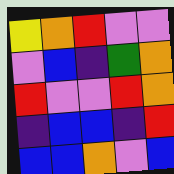[["yellow", "orange", "red", "violet", "violet"], ["violet", "blue", "indigo", "green", "orange"], ["red", "violet", "violet", "red", "orange"], ["indigo", "blue", "blue", "indigo", "red"], ["blue", "blue", "orange", "violet", "blue"]]